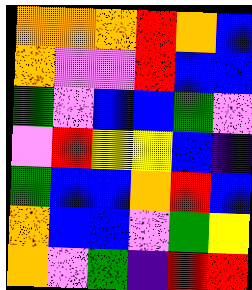[["orange", "orange", "orange", "red", "orange", "blue"], ["orange", "violet", "violet", "red", "blue", "blue"], ["green", "violet", "blue", "blue", "green", "violet"], ["violet", "red", "yellow", "yellow", "blue", "indigo"], ["green", "blue", "blue", "orange", "red", "blue"], ["orange", "blue", "blue", "violet", "green", "yellow"], ["orange", "violet", "green", "indigo", "red", "red"]]